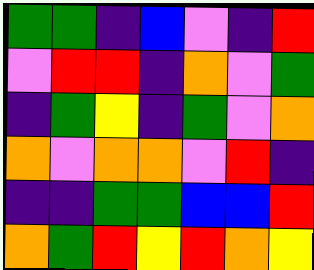[["green", "green", "indigo", "blue", "violet", "indigo", "red"], ["violet", "red", "red", "indigo", "orange", "violet", "green"], ["indigo", "green", "yellow", "indigo", "green", "violet", "orange"], ["orange", "violet", "orange", "orange", "violet", "red", "indigo"], ["indigo", "indigo", "green", "green", "blue", "blue", "red"], ["orange", "green", "red", "yellow", "red", "orange", "yellow"]]